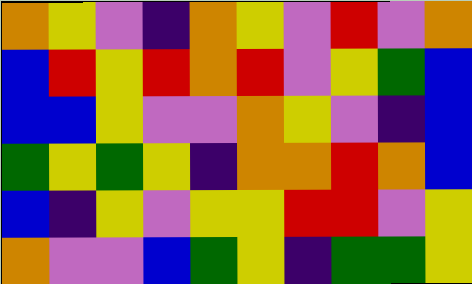[["orange", "yellow", "violet", "indigo", "orange", "yellow", "violet", "red", "violet", "orange"], ["blue", "red", "yellow", "red", "orange", "red", "violet", "yellow", "green", "blue"], ["blue", "blue", "yellow", "violet", "violet", "orange", "yellow", "violet", "indigo", "blue"], ["green", "yellow", "green", "yellow", "indigo", "orange", "orange", "red", "orange", "blue"], ["blue", "indigo", "yellow", "violet", "yellow", "yellow", "red", "red", "violet", "yellow"], ["orange", "violet", "violet", "blue", "green", "yellow", "indigo", "green", "green", "yellow"]]